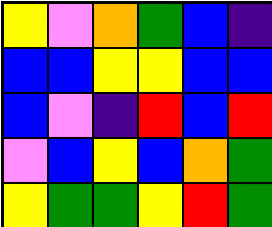[["yellow", "violet", "orange", "green", "blue", "indigo"], ["blue", "blue", "yellow", "yellow", "blue", "blue"], ["blue", "violet", "indigo", "red", "blue", "red"], ["violet", "blue", "yellow", "blue", "orange", "green"], ["yellow", "green", "green", "yellow", "red", "green"]]